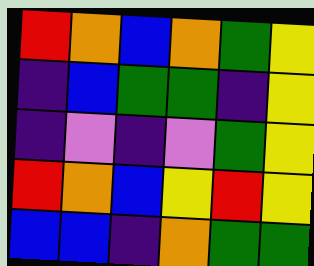[["red", "orange", "blue", "orange", "green", "yellow"], ["indigo", "blue", "green", "green", "indigo", "yellow"], ["indigo", "violet", "indigo", "violet", "green", "yellow"], ["red", "orange", "blue", "yellow", "red", "yellow"], ["blue", "blue", "indigo", "orange", "green", "green"]]